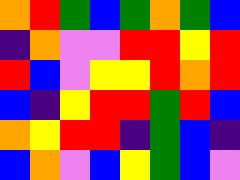[["orange", "red", "green", "blue", "green", "orange", "green", "blue"], ["indigo", "orange", "violet", "violet", "red", "red", "yellow", "red"], ["red", "blue", "violet", "yellow", "yellow", "red", "orange", "red"], ["blue", "indigo", "yellow", "red", "red", "green", "red", "blue"], ["orange", "yellow", "red", "red", "indigo", "green", "blue", "indigo"], ["blue", "orange", "violet", "blue", "yellow", "green", "blue", "violet"]]